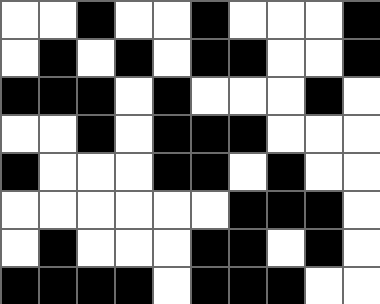[["white", "white", "black", "white", "white", "black", "white", "white", "white", "black"], ["white", "black", "white", "black", "white", "black", "black", "white", "white", "black"], ["black", "black", "black", "white", "black", "white", "white", "white", "black", "white"], ["white", "white", "black", "white", "black", "black", "black", "white", "white", "white"], ["black", "white", "white", "white", "black", "black", "white", "black", "white", "white"], ["white", "white", "white", "white", "white", "white", "black", "black", "black", "white"], ["white", "black", "white", "white", "white", "black", "black", "white", "black", "white"], ["black", "black", "black", "black", "white", "black", "black", "black", "white", "white"]]